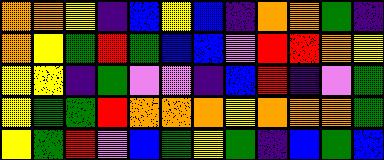[["orange", "orange", "yellow", "indigo", "blue", "yellow", "blue", "indigo", "orange", "orange", "green", "indigo"], ["orange", "yellow", "green", "red", "green", "blue", "blue", "violet", "red", "red", "orange", "yellow"], ["yellow", "yellow", "indigo", "green", "violet", "violet", "indigo", "blue", "red", "indigo", "violet", "green"], ["yellow", "green", "green", "red", "orange", "orange", "orange", "yellow", "orange", "orange", "orange", "green"], ["yellow", "green", "red", "violet", "blue", "green", "yellow", "green", "indigo", "blue", "green", "blue"]]